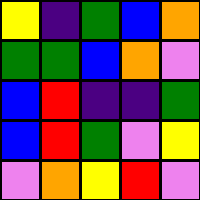[["yellow", "indigo", "green", "blue", "orange"], ["green", "green", "blue", "orange", "violet"], ["blue", "red", "indigo", "indigo", "green"], ["blue", "red", "green", "violet", "yellow"], ["violet", "orange", "yellow", "red", "violet"]]